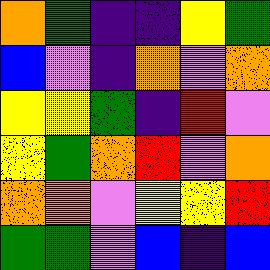[["orange", "green", "indigo", "indigo", "yellow", "green"], ["blue", "violet", "indigo", "orange", "violet", "orange"], ["yellow", "yellow", "green", "indigo", "red", "violet"], ["yellow", "green", "orange", "red", "violet", "orange"], ["orange", "orange", "violet", "yellow", "yellow", "red"], ["green", "green", "violet", "blue", "indigo", "blue"]]